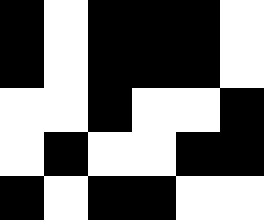[["black", "white", "black", "black", "black", "white"], ["black", "white", "black", "black", "black", "white"], ["white", "white", "black", "white", "white", "black"], ["white", "black", "white", "white", "black", "black"], ["black", "white", "black", "black", "white", "white"]]